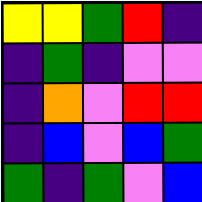[["yellow", "yellow", "green", "red", "indigo"], ["indigo", "green", "indigo", "violet", "violet"], ["indigo", "orange", "violet", "red", "red"], ["indigo", "blue", "violet", "blue", "green"], ["green", "indigo", "green", "violet", "blue"]]